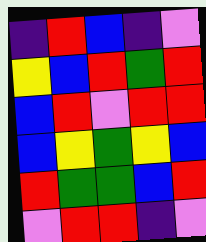[["indigo", "red", "blue", "indigo", "violet"], ["yellow", "blue", "red", "green", "red"], ["blue", "red", "violet", "red", "red"], ["blue", "yellow", "green", "yellow", "blue"], ["red", "green", "green", "blue", "red"], ["violet", "red", "red", "indigo", "violet"]]